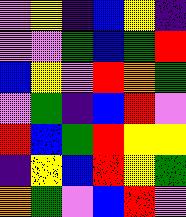[["violet", "yellow", "indigo", "blue", "yellow", "indigo"], ["violet", "violet", "green", "blue", "green", "red"], ["blue", "yellow", "violet", "red", "orange", "green"], ["violet", "green", "indigo", "blue", "red", "violet"], ["red", "blue", "green", "red", "yellow", "yellow"], ["indigo", "yellow", "blue", "red", "yellow", "green"], ["orange", "green", "violet", "blue", "red", "violet"]]